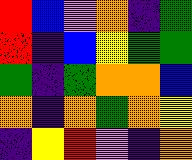[["red", "blue", "violet", "orange", "indigo", "green"], ["red", "indigo", "blue", "yellow", "green", "green"], ["green", "indigo", "green", "orange", "orange", "blue"], ["orange", "indigo", "orange", "green", "orange", "yellow"], ["indigo", "yellow", "red", "violet", "indigo", "orange"]]